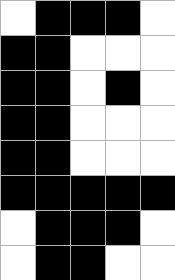[["white", "black", "black", "black", "white"], ["black", "black", "white", "white", "white"], ["black", "black", "white", "black", "white"], ["black", "black", "white", "white", "white"], ["black", "black", "white", "white", "white"], ["black", "black", "black", "black", "black"], ["white", "black", "black", "black", "white"], ["white", "black", "black", "white", "white"]]